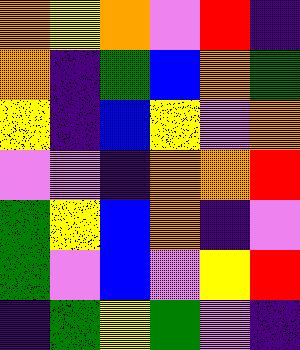[["orange", "yellow", "orange", "violet", "red", "indigo"], ["orange", "indigo", "green", "blue", "orange", "green"], ["yellow", "indigo", "blue", "yellow", "violet", "orange"], ["violet", "violet", "indigo", "orange", "orange", "red"], ["green", "yellow", "blue", "orange", "indigo", "violet"], ["green", "violet", "blue", "violet", "yellow", "red"], ["indigo", "green", "yellow", "green", "violet", "indigo"]]